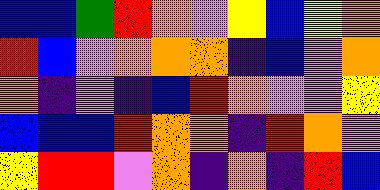[["blue", "blue", "green", "red", "orange", "violet", "yellow", "blue", "yellow", "orange"], ["red", "blue", "violet", "orange", "orange", "orange", "indigo", "blue", "violet", "orange"], ["orange", "indigo", "violet", "indigo", "blue", "red", "orange", "violet", "violet", "yellow"], ["blue", "blue", "blue", "red", "orange", "orange", "indigo", "red", "orange", "violet"], ["yellow", "red", "red", "violet", "orange", "indigo", "orange", "indigo", "red", "blue"]]